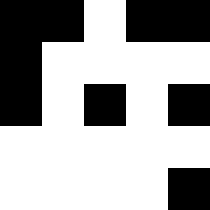[["black", "black", "white", "black", "black"], ["black", "white", "white", "white", "white"], ["black", "white", "black", "white", "black"], ["white", "white", "white", "white", "white"], ["white", "white", "white", "white", "black"]]